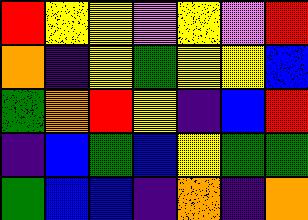[["red", "yellow", "yellow", "violet", "yellow", "violet", "red"], ["orange", "indigo", "yellow", "green", "yellow", "yellow", "blue"], ["green", "orange", "red", "yellow", "indigo", "blue", "red"], ["indigo", "blue", "green", "blue", "yellow", "green", "green"], ["green", "blue", "blue", "indigo", "orange", "indigo", "orange"]]